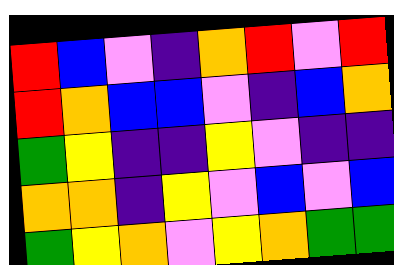[["red", "blue", "violet", "indigo", "orange", "red", "violet", "red"], ["red", "orange", "blue", "blue", "violet", "indigo", "blue", "orange"], ["green", "yellow", "indigo", "indigo", "yellow", "violet", "indigo", "indigo"], ["orange", "orange", "indigo", "yellow", "violet", "blue", "violet", "blue"], ["green", "yellow", "orange", "violet", "yellow", "orange", "green", "green"]]